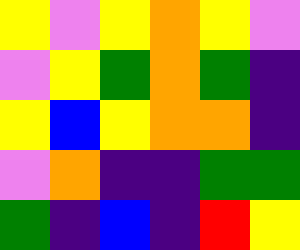[["yellow", "violet", "yellow", "orange", "yellow", "violet"], ["violet", "yellow", "green", "orange", "green", "indigo"], ["yellow", "blue", "yellow", "orange", "orange", "indigo"], ["violet", "orange", "indigo", "indigo", "green", "green"], ["green", "indigo", "blue", "indigo", "red", "yellow"]]